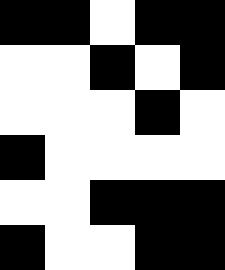[["black", "black", "white", "black", "black"], ["white", "white", "black", "white", "black"], ["white", "white", "white", "black", "white"], ["black", "white", "white", "white", "white"], ["white", "white", "black", "black", "black"], ["black", "white", "white", "black", "black"]]